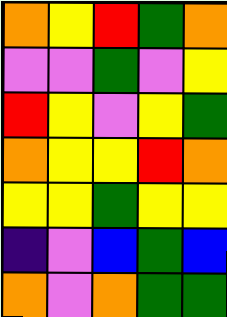[["orange", "yellow", "red", "green", "orange"], ["violet", "violet", "green", "violet", "yellow"], ["red", "yellow", "violet", "yellow", "green"], ["orange", "yellow", "yellow", "red", "orange"], ["yellow", "yellow", "green", "yellow", "yellow"], ["indigo", "violet", "blue", "green", "blue"], ["orange", "violet", "orange", "green", "green"]]